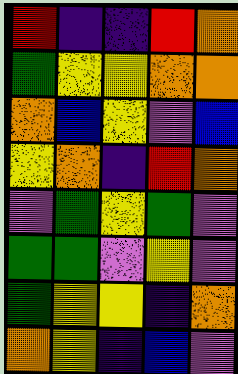[["red", "indigo", "indigo", "red", "orange"], ["green", "yellow", "yellow", "orange", "orange"], ["orange", "blue", "yellow", "violet", "blue"], ["yellow", "orange", "indigo", "red", "orange"], ["violet", "green", "yellow", "green", "violet"], ["green", "green", "violet", "yellow", "violet"], ["green", "yellow", "yellow", "indigo", "orange"], ["orange", "yellow", "indigo", "blue", "violet"]]